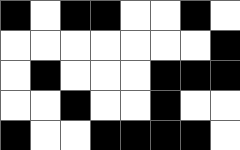[["black", "white", "black", "black", "white", "white", "black", "white"], ["white", "white", "white", "white", "white", "white", "white", "black"], ["white", "black", "white", "white", "white", "black", "black", "black"], ["white", "white", "black", "white", "white", "black", "white", "white"], ["black", "white", "white", "black", "black", "black", "black", "white"]]